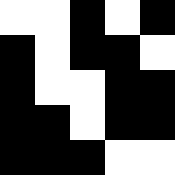[["white", "white", "black", "white", "black"], ["black", "white", "black", "black", "white"], ["black", "white", "white", "black", "black"], ["black", "black", "white", "black", "black"], ["black", "black", "black", "white", "white"]]